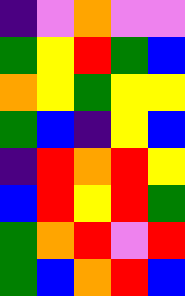[["indigo", "violet", "orange", "violet", "violet"], ["green", "yellow", "red", "green", "blue"], ["orange", "yellow", "green", "yellow", "yellow"], ["green", "blue", "indigo", "yellow", "blue"], ["indigo", "red", "orange", "red", "yellow"], ["blue", "red", "yellow", "red", "green"], ["green", "orange", "red", "violet", "red"], ["green", "blue", "orange", "red", "blue"]]